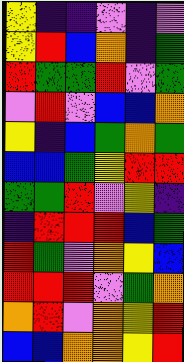[["yellow", "indigo", "indigo", "violet", "indigo", "violet"], ["yellow", "red", "blue", "orange", "indigo", "green"], ["red", "green", "green", "red", "violet", "green"], ["violet", "red", "violet", "blue", "blue", "orange"], ["yellow", "indigo", "blue", "green", "orange", "green"], ["blue", "blue", "green", "yellow", "red", "red"], ["green", "green", "red", "violet", "yellow", "indigo"], ["indigo", "red", "red", "red", "blue", "green"], ["red", "green", "violet", "orange", "yellow", "blue"], ["red", "red", "red", "violet", "green", "orange"], ["orange", "red", "violet", "orange", "yellow", "red"], ["blue", "blue", "orange", "orange", "yellow", "red"]]